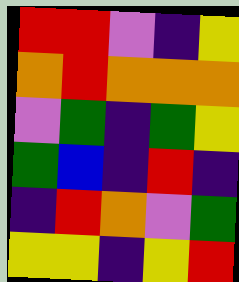[["red", "red", "violet", "indigo", "yellow"], ["orange", "red", "orange", "orange", "orange"], ["violet", "green", "indigo", "green", "yellow"], ["green", "blue", "indigo", "red", "indigo"], ["indigo", "red", "orange", "violet", "green"], ["yellow", "yellow", "indigo", "yellow", "red"]]